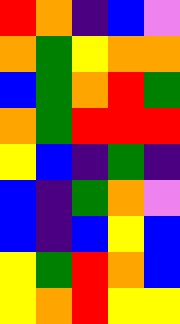[["red", "orange", "indigo", "blue", "violet"], ["orange", "green", "yellow", "orange", "orange"], ["blue", "green", "orange", "red", "green"], ["orange", "green", "red", "red", "red"], ["yellow", "blue", "indigo", "green", "indigo"], ["blue", "indigo", "green", "orange", "violet"], ["blue", "indigo", "blue", "yellow", "blue"], ["yellow", "green", "red", "orange", "blue"], ["yellow", "orange", "red", "yellow", "yellow"]]